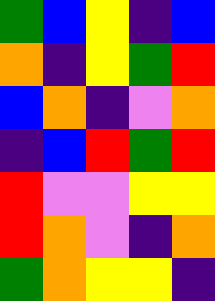[["green", "blue", "yellow", "indigo", "blue"], ["orange", "indigo", "yellow", "green", "red"], ["blue", "orange", "indigo", "violet", "orange"], ["indigo", "blue", "red", "green", "red"], ["red", "violet", "violet", "yellow", "yellow"], ["red", "orange", "violet", "indigo", "orange"], ["green", "orange", "yellow", "yellow", "indigo"]]